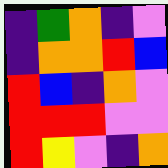[["indigo", "green", "orange", "indigo", "violet"], ["indigo", "orange", "orange", "red", "blue"], ["red", "blue", "indigo", "orange", "violet"], ["red", "red", "red", "violet", "violet"], ["red", "yellow", "violet", "indigo", "orange"]]